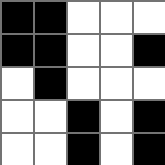[["black", "black", "white", "white", "white"], ["black", "black", "white", "white", "black"], ["white", "black", "white", "white", "white"], ["white", "white", "black", "white", "black"], ["white", "white", "black", "white", "black"]]